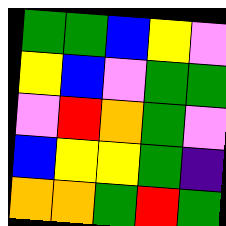[["green", "green", "blue", "yellow", "violet"], ["yellow", "blue", "violet", "green", "green"], ["violet", "red", "orange", "green", "violet"], ["blue", "yellow", "yellow", "green", "indigo"], ["orange", "orange", "green", "red", "green"]]